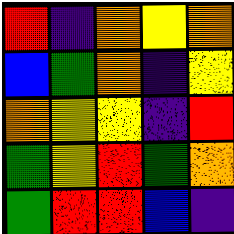[["red", "indigo", "orange", "yellow", "orange"], ["blue", "green", "orange", "indigo", "yellow"], ["orange", "yellow", "yellow", "indigo", "red"], ["green", "yellow", "red", "green", "orange"], ["green", "red", "red", "blue", "indigo"]]